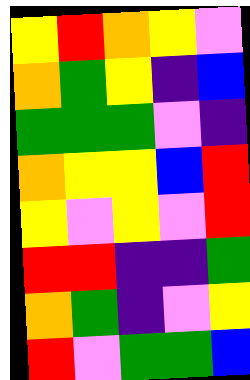[["yellow", "red", "orange", "yellow", "violet"], ["orange", "green", "yellow", "indigo", "blue"], ["green", "green", "green", "violet", "indigo"], ["orange", "yellow", "yellow", "blue", "red"], ["yellow", "violet", "yellow", "violet", "red"], ["red", "red", "indigo", "indigo", "green"], ["orange", "green", "indigo", "violet", "yellow"], ["red", "violet", "green", "green", "blue"]]